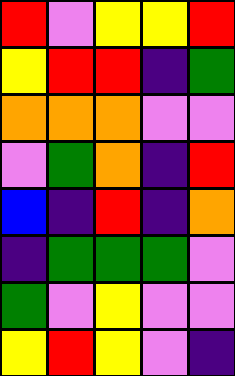[["red", "violet", "yellow", "yellow", "red"], ["yellow", "red", "red", "indigo", "green"], ["orange", "orange", "orange", "violet", "violet"], ["violet", "green", "orange", "indigo", "red"], ["blue", "indigo", "red", "indigo", "orange"], ["indigo", "green", "green", "green", "violet"], ["green", "violet", "yellow", "violet", "violet"], ["yellow", "red", "yellow", "violet", "indigo"]]